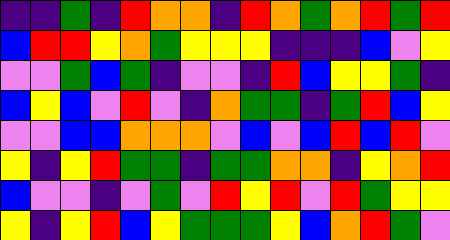[["indigo", "indigo", "green", "indigo", "red", "orange", "orange", "indigo", "red", "orange", "green", "orange", "red", "green", "red"], ["blue", "red", "red", "yellow", "orange", "green", "yellow", "yellow", "yellow", "indigo", "indigo", "indigo", "blue", "violet", "yellow"], ["violet", "violet", "green", "blue", "green", "indigo", "violet", "violet", "indigo", "red", "blue", "yellow", "yellow", "green", "indigo"], ["blue", "yellow", "blue", "violet", "red", "violet", "indigo", "orange", "green", "green", "indigo", "green", "red", "blue", "yellow"], ["violet", "violet", "blue", "blue", "orange", "orange", "orange", "violet", "blue", "violet", "blue", "red", "blue", "red", "violet"], ["yellow", "indigo", "yellow", "red", "green", "green", "indigo", "green", "green", "orange", "orange", "indigo", "yellow", "orange", "red"], ["blue", "violet", "violet", "indigo", "violet", "green", "violet", "red", "yellow", "red", "violet", "red", "green", "yellow", "yellow"], ["yellow", "indigo", "yellow", "red", "blue", "yellow", "green", "green", "green", "yellow", "blue", "orange", "red", "green", "violet"]]